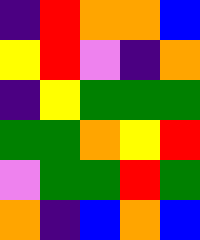[["indigo", "red", "orange", "orange", "blue"], ["yellow", "red", "violet", "indigo", "orange"], ["indigo", "yellow", "green", "green", "green"], ["green", "green", "orange", "yellow", "red"], ["violet", "green", "green", "red", "green"], ["orange", "indigo", "blue", "orange", "blue"]]